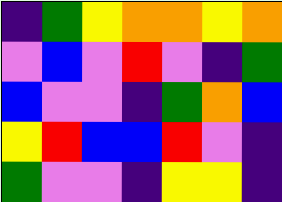[["indigo", "green", "yellow", "orange", "orange", "yellow", "orange"], ["violet", "blue", "violet", "red", "violet", "indigo", "green"], ["blue", "violet", "violet", "indigo", "green", "orange", "blue"], ["yellow", "red", "blue", "blue", "red", "violet", "indigo"], ["green", "violet", "violet", "indigo", "yellow", "yellow", "indigo"]]